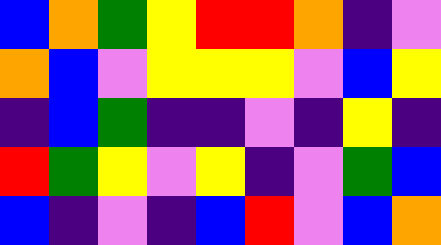[["blue", "orange", "green", "yellow", "red", "red", "orange", "indigo", "violet"], ["orange", "blue", "violet", "yellow", "yellow", "yellow", "violet", "blue", "yellow"], ["indigo", "blue", "green", "indigo", "indigo", "violet", "indigo", "yellow", "indigo"], ["red", "green", "yellow", "violet", "yellow", "indigo", "violet", "green", "blue"], ["blue", "indigo", "violet", "indigo", "blue", "red", "violet", "blue", "orange"]]